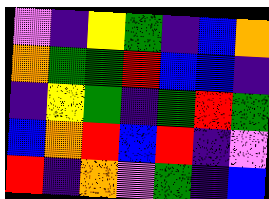[["violet", "indigo", "yellow", "green", "indigo", "blue", "orange"], ["orange", "green", "green", "red", "blue", "blue", "indigo"], ["indigo", "yellow", "green", "indigo", "green", "red", "green"], ["blue", "orange", "red", "blue", "red", "indigo", "violet"], ["red", "indigo", "orange", "violet", "green", "indigo", "blue"]]